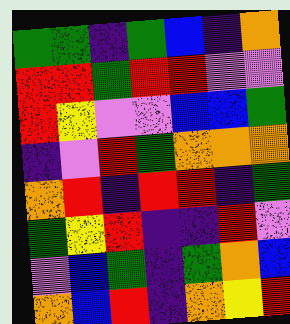[["green", "green", "indigo", "green", "blue", "indigo", "orange"], ["red", "red", "green", "red", "red", "violet", "violet"], ["red", "yellow", "violet", "violet", "blue", "blue", "green"], ["indigo", "violet", "red", "green", "orange", "orange", "orange"], ["orange", "red", "indigo", "red", "red", "indigo", "green"], ["green", "yellow", "red", "indigo", "indigo", "red", "violet"], ["violet", "blue", "green", "indigo", "green", "orange", "blue"], ["orange", "blue", "red", "indigo", "orange", "yellow", "red"]]